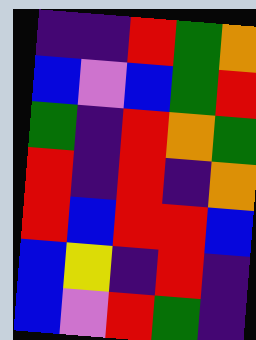[["indigo", "indigo", "red", "green", "orange"], ["blue", "violet", "blue", "green", "red"], ["green", "indigo", "red", "orange", "green"], ["red", "indigo", "red", "indigo", "orange"], ["red", "blue", "red", "red", "blue"], ["blue", "yellow", "indigo", "red", "indigo"], ["blue", "violet", "red", "green", "indigo"]]